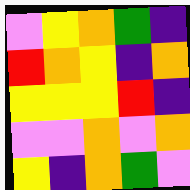[["violet", "yellow", "orange", "green", "indigo"], ["red", "orange", "yellow", "indigo", "orange"], ["yellow", "yellow", "yellow", "red", "indigo"], ["violet", "violet", "orange", "violet", "orange"], ["yellow", "indigo", "orange", "green", "violet"]]